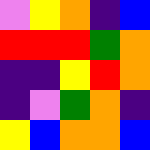[["violet", "yellow", "orange", "indigo", "blue"], ["red", "red", "red", "green", "orange"], ["indigo", "indigo", "yellow", "red", "orange"], ["indigo", "violet", "green", "orange", "indigo"], ["yellow", "blue", "orange", "orange", "blue"]]